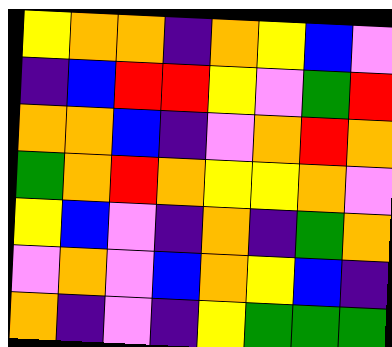[["yellow", "orange", "orange", "indigo", "orange", "yellow", "blue", "violet"], ["indigo", "blue", "red", "red", "yellow", "violet", "green", "red"], ["orange", "orange", "blue", "indigo", "violet", "orange", "red", "orange"], ["green", "orange", "red", "orange", "yellow", "yellow", "orange", "violet"], ["yellow", "blue", "violet", "indigo", "orange", "indigo", "green", "orange"], ["violet", "orange", "violet", "blue", "orange", "yellow", "blue", "indigo"], ["orange", "indigo", "violet", "indigo", "yellow", "green", "green", "green"]]